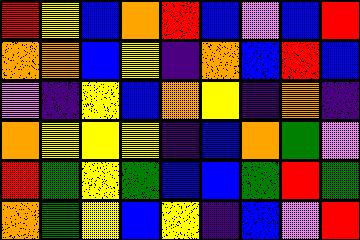[["red", "yellow", "blue", "orange", "red", "blue", "violet", "blue", "red"], ["orange", "orange", "blue", "yellow", "indigo", "orange", "blue", "red", "blue"], ["violet", "indigo", "yellow", "blue", "orange", "yellow", "indigo", "orange", "indigo"], ["orange", "yellow", "yellow", "yellow", "indigo", "blue", "orange", "green", "violet"], ["red", "green", "yellow", "green", "blue", "blue", "green", "red", "green"], ["orange", "green", "yellow", "blue", "yellow", "indigo", "blue", "violet", "red"]]